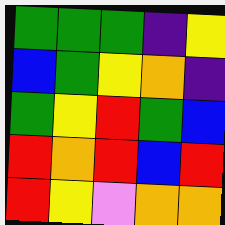[["green", "green", "green", "indigo", "yellow"], ["blue", "green", "yellow", "orange", "indigo"], ["green", "yellow", "red", "green", "blue"], ["red", "orange", "red", "blue", "red"], ["red", "yellow", "violet", "orange", "orange"]]